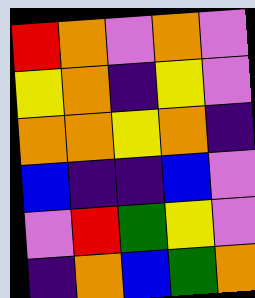[["red", "orange", "violet", "orange", "violet"], ["yellow", "orange", "indigo", "yellow", "violet"], ["orange", "orange", "yellow", "orange", "indigo"], ["blue", "indigo", "indigo", "blue", "violet"], ["violet", "red", "green", "yellow", "violet"], ["indigo", "orange", "blue", "green", "orange"]]